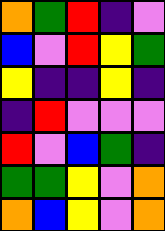[["orange", "green", "red", "indigo", "violet"], ["blue", "violet", "red", "yellow", "green"], ["yellow", "indigo", "indigo", "yellow", "indigo"], ["indigo", "red", "violet", "violet", "violet"], ["red", "violet", "blue", "green", "indigo"], ["green", "green", "yellow", "violet", "orange"], ["orange", "blue", "yellow", "violet", "orange"]]